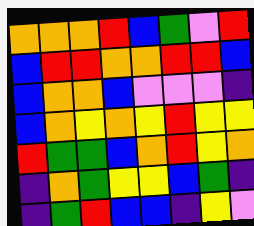[["orange", "orange", "orange", "red", "blue", "green", "violet", "red"], ["blue", "red", "red", "orange", "orange", "red", "red", "blue"], ["blue", "orange", "orange", "blue", "violet", "violet", "violet", "indigo"], ["blue", "orange", "yellow", "orange", "yellow", "red", "yellow", "yellow"], ["red", "green", "green", "blue", "orange", "red", "yellow", "orange"], ["indigo", "orange", "green", "yellow", "yellow", "blue", "green", "indigo"], ["indigo", "green", "red", "blue", "blue", "indigo", "yellow", "violet"]]